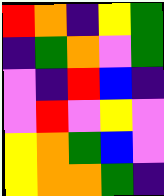[["red", "orange", "indigo", "yellow", "green"], ["indigo", "green", "orange", "violet", "green"], ["violet", "indigo", "red", "blue", "indigo"], ["violet", "red", "violet", "yellow", "violet"], ["yellow", "orange", "green", "blue", "violet"], ["yellow", "orange", "orange", "green", "indigo"]]